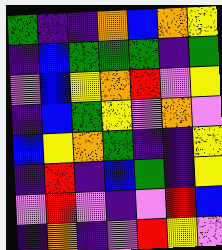[["green", "indigo", "indigo", "orange", "blue", "orange", "yellow"], ["indigo", "blue", "green", "green", "green", "indigo", "green"], ["violet", "blue", "yellow", "orange", "red", "violet", "yellow"], ["indigo", "blue", "green", "yellow", "violet", "orange", "violet"], ["blue", "yellow", "orange", "green", "indigo", "indigo", "yellow"], ["indigo", "red", "indigo", "blue", "green", "indigo", "yellow"], ["violet", "red", "violet", "indigo", "violet", "red", "blue"], ["indigo", "orange", "indigo", "violet", "red", "yellow", "violet"]]